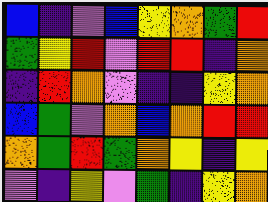[["blue", "indigo", "violet", "blue", "yellow", "orange", "green", "red"], ["green", "yellow", "red", "violet", "red", "red", "indigo", "orange"], ["indigo", "red", "orange", "violet", "indigo", "indigo", "yellow", "orange"], ["blue", "green", "violet", "orange", "blue", "orange", "red", "red"], ["orange", "green", "red", "green", "orange", "yellow", "indigo", "yellow"], ["violet", "indigo", "yellow", "violet", "green", "indigo", "yellow", "orange"]]